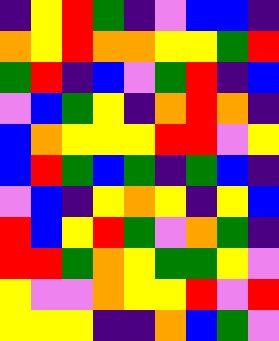[["indigo", "yellow", "red", "green", "indigo", "violet", "blue", "blue", "indigo"], ["orange", "yellow", "red", "orange", "orange", "yellow", "yellow", "green", "red"], ["green", "red", "indigo", "blue", "violet", "green", "red", "indigo", "blue"], ["violet", "blue", "green", "yellow", "indigo", "orange", "red", "orange", "indigo"], ["blue", "orange", "yellow", "yellow", "yellow", "red", "red", "violet", "yellow"], ["blue", "red", "green", "blue", "green", "indigo", "green", "blue", "indigo"], ["violet", "blue", "indigo", "yellow", "orange", "yellow", "indigo", "yellow", "blue"], ["red", "blue", "yellow", "red", "green", "violet", "orange", "green", "indigo"], ["red", "red", "green", "orange", "yellow", "green", "green", "yellow", "violet"], ["yellow", "violet", "violet", "orange", "yellow", "yellow", "red", "violet", "red"], ["yellow", "yellow", "yellow", "indigo", "indigo", "orange", "blue", "green", "violet"]]